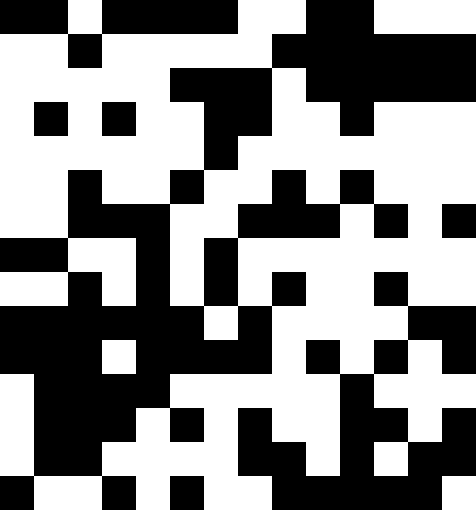[["black", "black", "white", "black", "black", "black", "black", "white", "white", "black", "black", "white", "white", "white"], ["white", "white", "black", "white", "white", "white", "white", "white", "black", "black", "black", "black", "black", "black"], ["white", "white", "white", "white", "white", "black", "black", "black", "white", "black", "black", "black", "black", "black"], ["white", "black", "white", "black", "white", "white", "black", "black", "white", "white", "black", "white", "white", "white"], ["white", "white", "white", "white", "white", "white", "black", "white", "white", "white", "white", "white", "white", "white"], ["white", "white", "black", "white", "white", "black", "white", "white", "black", "white", "black", "white", "white", "white"], ["white", "white", "black", "black", "black", "white", "white", "black", "black", "black", "white", "black", "white", "black"], ["black", "black", "white", "white", "black", "white", "black", "white", "white", "white", "white", "white", "white", "white"], ["white", "white", "black", "white", "black", "white", "black", "white", "black", "white", "white", "black", "white", "white"], ["black", "black", "black", "black", "black", "black", "white", "black", "white", "white", "white", "white", "black", "black"], ["black", "black", "black", "white", "black", "black", "black", "black", "white", "black", "white", "black", "white", "black"], ["white", "black", "black", "black", "black", "white", "white", "white", "white", "white", "black", "white", "white", "white"], ["white", "black", "black", "black", "white", "black", "white", "black", "white", "white", "black", "black", "white", "black"], ["white", "black", "black", "white", "white", "white", "white", "black", "black", "white", "black", "white", "black", "black"], ["black", "white", "white", "black", "white", "black", "white", "white", "black", "black", "black", "black", "black", "white"]]